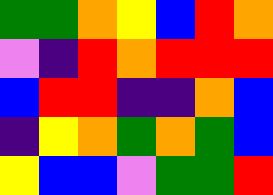[["green", "green", "orange", "yellow", "blue", "red", "orange"], ["violet", "indigo", "red", "orange", "red", "red", "red"], ["blue", "red", "red", "indigo", "indigo", "orange", "blue"], ["indigo", "yellow", "orange", "green", "orange", "green", "blue"], ["yellow", "blue", "blue", "violet", "green", "green", "red"]]